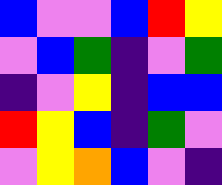[["blue", "violet", "violet", "blue", "red", "yellow"], ["violet", "blue", "green", "indigo", "violet", "green"], ["indigo", "violet", "yellow", "indigo", "blue", "blue"], ["red", "yellow", "blue", "indigo", "green", "violet"], ["violet", "yellow", "orange", "blue", "violet", "indigo"]]